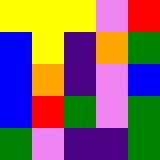[["yellow", "yellow", "yellow", "violet", "red"], ["blue", "yellow", "indigo", "orange", "green"], ["blue", "orange", "indigo", "violet", "blue"], ["blue", "red", "green", "violet", "green"], ["green", "violet", "indigo", "indigo", "green"]]